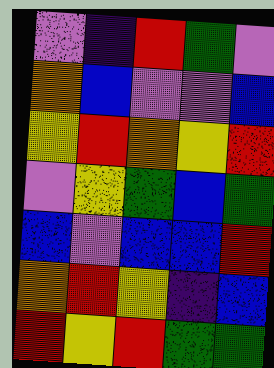[["violet", "indigo", "red", "green", "violet"], ["orange", "blue", "violet", "violet", "blue"], ["yellow", "red", "orange", "yellow", "red"], ["violet", "yellow", "green", "blue", "green"], ["blue", "violet", "blue", "blue", "red"], ["orange", "red", "yellow", "indigo", "blue"], ["red", "yellow", "red", "green", "green"]]